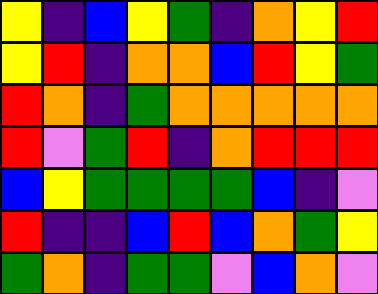[["yellow", "indigo", "blue", "yellow", "green", "indigo", "orange", "yellow", "red"], ["yellow", "red", "indigo", "orange", "orange", "blue", "red", "yellow", "green"], ["red", "orange", "indigo", "green", "orange", "orange", "orange", "orange", "orange"], ["red", "violet", "green", "red", "indigo", "orange", "red", "red", "red"], ["blue", "yellow", "green", "green", "green", "green", "blue", "indigo", "violet"], ["red", "indigo", "indigo", "blue", "red", "blue", "orange", "green", "yellow"], ["green", "orange", "indigo", "green", "green", "violet", "blue", "orange", "violet"]]